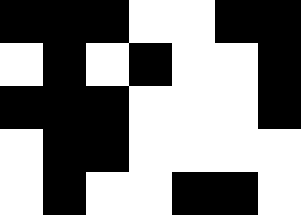[["black", "black", "black", "white", "white", "black", "black"], ["white", "black", "white", "black", "white", "white", "black"], ["black", "black", "black", "white", "white", "white", "black"], ["white", "black", "black", "white", "white", "white", "white"], ["white", "black", "white", "white", "black", "black", "white"]]